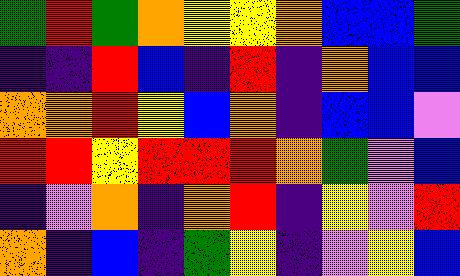[["green", "red", "green", "orange", "yellow", "yellow", "orange", "blue", "blue", "green"], ["indigo", "indigo", "red", "blue", "indigo", "red", "indigo", "orange", "blue", "blue"], ["orange", "orange", "red", "yellow", "blue", "orange", "indigo", "blue", "blue", "violet"], ["red", "red", "yellow", "red", "red", "red", "orange", "green", "violet", "blue"], ["indigo", "violet", "orange", "indigo", "orange", "red", "indigo", "yellow", "violet", "red"], ["orange", "indigo", "blue", "indigo", "green", "yellow", "indigo", "violet", "yellow", "blue"]]